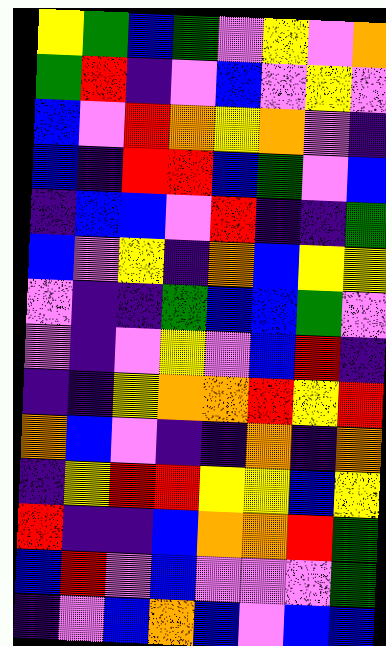[["yellow", "green", "blue", "green", "violet", "yellow", "violet", "orange"], ["green", "red", "indigo", "violet", "blue", "violet", "yellow", "violet"], ["blue", "violet", "red", "orange", "yellow", "orange", "violet", "indigo"], ["blue", "indigo", "red", "red", "blue", "green", "violet", "blue"], ["indigo", "blue", "blue", "violet", "red", "indigo", "indigo", "green"], ["blue", "violet", "yellow", "indigo", "orange", "blue", "yellow", "yellow"], ["violet", "indigo", "indigo", "green", "blue", "blue", "green", "violet"], ["violet", "indigo", "violet", "yellow", "violet", "blue", "red", "indigo"], ["indigo", "indigo", "yellow", "orange", "orange", "red", "yellow", "red"], ["orange", "blue", "violet", "indigo", "indigo", "orange", "indigo", "orange"], ["indigo", "yellow", "red", "red", "yellow", "yellow", "blue", "yellow"], ["red", "indigo", "indigo", "blue", "orange", "orange", "red", "green"], ["blue", "red", "violet", "blue", "violet", "violet", "violet", "green"], ["indigo", "violet", "blue", "orange", "blue", "violet", "blue", "blue"]]